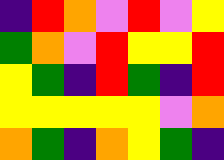[["indigo", "red", "orange", "violet", "red", "violet", "yellow"], ["green", "orange", "violet", "red", "yellow", "yellow", "red"], ["yellow", "green", "indigo", "red", "green", "indigo", "red"], ["yellow", "yellow", "yellow", "yellow", "yellow", "violet", "orange"], ["orange", "green", "indigo", "orange", "yellow", "green", "indigo"]]